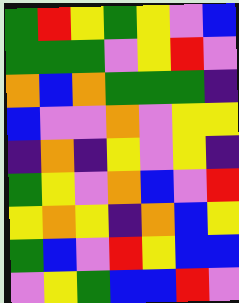[["green", "red", "yellow", "green", "yellow", "violet", "blue"], ["green", "green", "green", "violet", "yellow", "red", "violet"], ["orange", "blue", "orange", "green", "green", "green", "indigo"], ["blue", "violet", "violet", "orange", "violet", "yellow", "yellow"], ["indigo", "orange", "indigo", "yellow", "violet", "yellow", "indigo"], ["green", "yellow", "violet", "orange", "blue", "violet", "red"], ["yellow", "orange", "yellow", "indigo", "orange", "blue", "yellow"], ["green", "blue", "violet", "red", "yellow", "blue", "blue"], ["violet", "yellow", "green", "blue", "blue", "red", "violet"]]